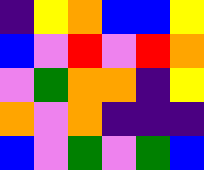[["indigo", "yellow", "orange", "blue", "blue", "yellow"], ["blue", "violet", "red", "violet", "red", "orange"], ["violet", "green", "orange", "orange", "indigo", "yellow"], ["orange", "violet", "orange", "indigo", "indigo", "indigo"], ["blue", "violet", "green", "violet", "green", "blue"]]